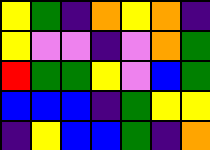[["yellow", "green", "indigo", "orange", "yellow", "orange", "indigo"], ["yellow", "violet", "violet", "indigo", "violet", "orange", "green"], ["red", "green", "green", "yellow", "violet", "blue", "green"], ["blue", "blue", "blue", "indigo", "green", "yellow", "yellow"], ["indigo", "yellow", "blue", "blue", "green", "indigo", "orange"]]